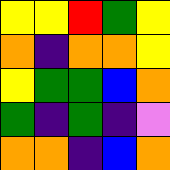[["yellow", "yellow", "red", "green", "yellow"], ["orange", "indigo", "orange", "orange", "yellow"], ["yellow", "green", "green", "blue", "orange"], ["green", "indigo", "green", "indigo", "violet"], ["orange", "orange", "indigo", "blue", "orange"]]